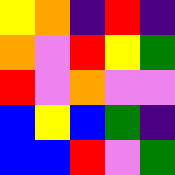[["yellow", "orange", "indigo", "red", "indigo"], ["orange", "violet", "red", "yellow", "green"], ["red", "violet", "orange", "violet", "violet"], ["blue", "yellow", "blue", "green", "indigo"], ["blue", "blue", "red", "violet", "green"]]